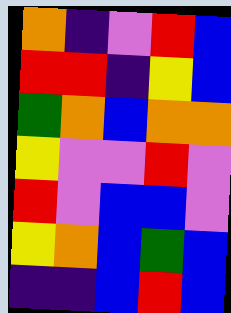[["orange", "indigo", "violet", "red", "blue"], ["red", "red", "indigo", "yellow", "blue"], ["green", "orange", "blue", "orange", "orange"], ["yellow", "violet", "violet", "red", "violet"], ["red", "violet", "blue", "blue", "violet"], ["yellow", "orange", "blue", "green", "blue"], ["indigo", "indigo", "blue", "red", "blue"]]